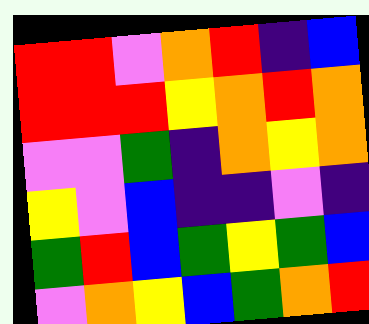[["red", "red", "violet", "orange", "red", "indigo", "blue"], ["red", "red", "red", "yellow", "orange", "red", "orange"], ["violet", "violet", "green", "indigo", "orange", "yellow", "orange"], ["yellow", "violet", "blue", "indigo", "indigo", "violet", "indigo"], ["green", "red", "blue", "green", "yellow", "green", "blue"], ["violet", "orange", "yellow", "blue", "green", "orange", "red"]]